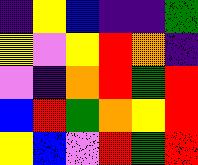[["indigo", "yellow", "blue", "indigo", "indigo", "green"], ["yellow", "violet", "yellow", "red", "orange", "indigo"], ["violet", "indigo", "orange", "red", "green", "red"], ["blue", "red", "green", "orange", "yellow", "red"], ["yellow", "blue", "violet", "red", "green", "red"]]